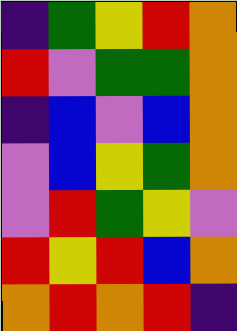[["indigo", "green", "yellow", "red", "orange"], ["red", "violet", "green", "green", "orange"], ["indigo", "blue", "violet", "blue", "orange"], ["violet", "blue", "yellow", "green", "orange"], ["violet", "red", "green", "yellow", "violet"], ["red", "yellow", "red", "blue", "orange"], ["orange", "red", "orange", "red", "indigo"]]